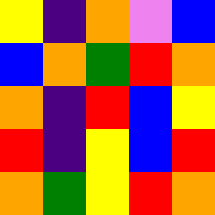[["yellow", "indigo", "orange", "violet", "blue"], ["blue", "orange", "green", "red", "orange"], ["orange", "indigo", "red", "blue", "yellow"], ["red", "indigo", "yellow", "blue", "red"], ["orange", "green", "yellow", "red", "orange"]]